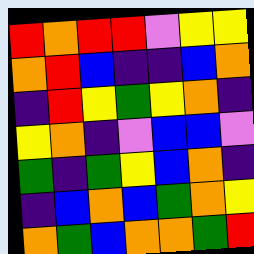[["red", "orange", "red", "red", "violet", "yellow", "yellow"], ["orange", "red", "blue", "indigo", "indigo", "blue", "orange"], ["indigo", "red", "yellow", "green", "yellow", "orange", "indigo"], ["yellow", "orange", "indigo", "violet", "blue", "blue", "violet"], ["green", "indigo", "green", "yellow", "blue", "orange", "indigo"], ["indigo", "blue", "orange", "blue", "green", "orange", "yellow"], ["orange", "green", "blue", "orange", "orange", "green", "red"]]